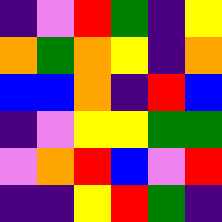[["indigo", "violet", "red", "green", "indigo", "yellow"], ["orange", "green", "orange", "yellow", "indigo", "orange"], ["blue", "blue", "orange", "indigo", "red", "blue"], ["indigo", "violet", "yellow", "yellow", "green", "green"], ["violet", "orange", "red", "blue", "violet", "red"], ["indigo", "indigo", "yellow", "red", "green", "indigo"]]